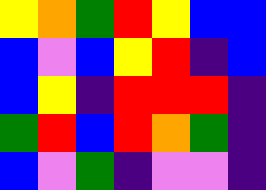[["yellow", "orange", "green", "red", "yellow", "blue", "blue"], ["blue", "violet", "blue", "yellow", "red", "indigo", "blue"], ["blue", "yellow", "indigo", "red", "red", "red", "indigo"], ["green", "red", "blue", "red", "orange", "green", "indigo"], ["blue", "violet", "green", "indigo", "violet", "violet", "indigo"]]